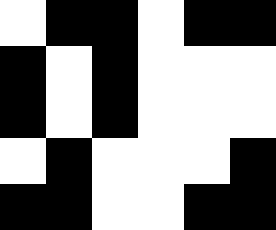[["white", "black", "black", "white", "black", "black"], ["black", "white", "black", "white", "white", "white"], ["black", "white", "black", "white", "white", "white"], ["white", "black", "white", "white", "white", "black"], ["black", "black", "white", "white", "black", "black"]]